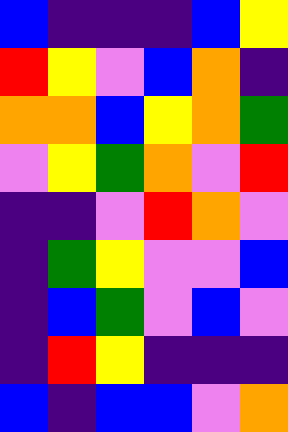[["blue", "indigo", "indigo", "indigo", "blue", "yellow"], ["red", "yellow", "violet", "blue", "orange", "indigo"], ["orange", "orange", "blue", "yellow", "orange", "green"], ["violet", "yellow", "green", "orange", "violet", "red"], ["indigo", "indigo", "violet", "red", "orange", "violet"], ["indigo", "green", "yellow", "violet", "violet", "blue"], ["indigo", "blue", "green", "violet", "blue", "violet"], ["indigo", "red", "yellow", "indigo", "indigo", "indigo"], ["blue", "indigo", "blue", "blue", "violet", "orange"]]